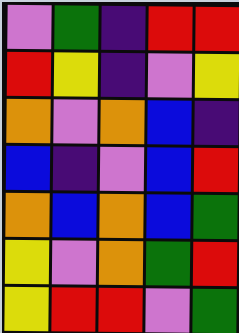[["violet", "green", "indigo", "red", "red"], ["red", "yellow", "indigo", "violet", "yellow"], ["orange", "violet", "orange", "blue", "indigo"], ["blue", "indigo", "violet", "blue", "red"], ["orange", "blue", "orange", "blue", "green"], ["yellow", "violet", "orange", "green", "red"], ["yellow", "red", "red", "violet", "green"]]